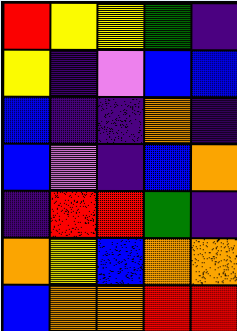[["red", "yellow", "yellow", "green", "indigo"], ["yellow", "indigo", "violet", "blue", "blue"], ["blue", "indigo", "indigo", "orange", "indigo"], ["blue", "violet", "indigo", "blue", "orange"], ["indigo", "red", "red", "green", "indigo"], ["orange", "yellow", "blue", "orange", "orange"], ["blue", "orange", "orange", "red", "red"]]